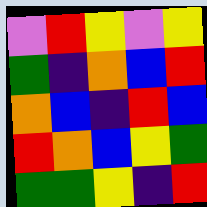[["violet", "red", "yellow", "violet", "yellow"], ["green", "indigo", "orange", "blue", "red"], ["orange", "blue", "indigo", "red", "blue"], ["red", "orange", "blue", "yellow", "green"], ["green", "green", "yellow", "indigo", "red"]]